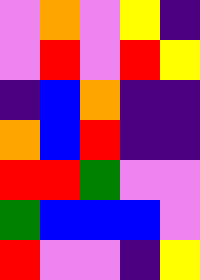[["violet", "orange", "violet", "yellow", "indigo"], ["violet", "red", "violet", "red", "yellow"], ["indigo", "blue", "orange", "indigo", "indigo"], ["orange", "blue", "red", "indigo", "indigo"], ["red", "red", "green", "violet", "violet"], ["green", "blue", "blue", "blue", "violet"], ["red", "violet", "violet", "indigo", "yellow"]]